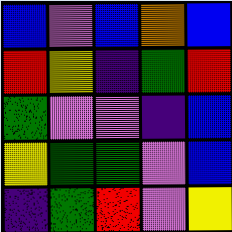[["blue", "violet", "blue", "orange", "blue"], ["red", "yellow", "indigo", "green", "red"], ["green", "violet", "violet", "indigo", "blue"], ["yellow", "green", "green", "violet", "blue"], ["indigo", "green", "red", "violet", "yellow"]]